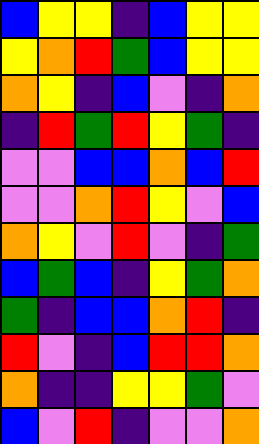[["blue", "yellow", "yellow", "indigo", "blue", "yellow", "yellow"], ["yellow", "orange", "red", "green", "blue", "yellow", "yellow"], ["orange", "yellow", "indigo", "blue", "violet", "indigo", "orange"], ["indigo", "red", "green", "red", "yellow", "green", "indigo"], ["violet", "violet", "blue", "blue", "orange", "blue", "red"], ["violet", "violet", "orange", "red", "yellow", "violet", "blue"], ["orange", "yellow", "violet", "red", "violet", "indigo", "green"], ["blue", "green", "blue", "indigo", "yellow", "green", "orange"], ["green", "indigo", "blue", "blue", "orange", "red", "indigo"], ["red", "violet", "indigo", "blue", "red", "red", "orange"], ["orange", "indigo", "indigo", "yellow", "yellow", "green", "violet"], ["blue", "violet", "red", "indigo", "violet", "violet", "orange"]]